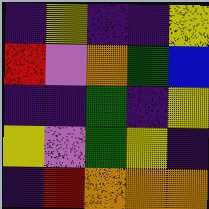[["indigo", "yellow", "indigo", "indigo", "yellow"], ["red", "violet", "orange", "green", "blue"], ["indigo", "indigo", "green", "indigo", "yellow"], ["yellow", "violet", "green", "yellow", "indigo"], ["indigo", "red", "orange", "orange", "orange"]]